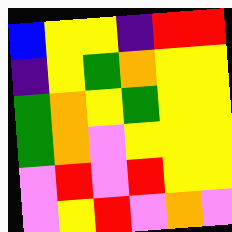[["blue", "yellow", "yellow", "indigo", "red", "red"], ["indigo", "yellow", "green", "orange", "yellow", "yellow"], ["green", "orange", "yellow", "green", "yellow", "yellow"], ["green", "orange", "violet", "yellow", "yellow", "yellow"], ["violet", "red", "violet", "red", "yellow", "yellow"], ["violet", "yellow", "red", "violet", "orange", "violet"]]